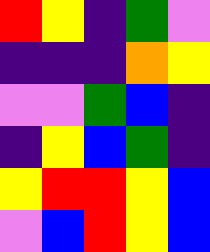[["red", "yellow", "indigo", "green", "violet"], ["indigo", "indigo", "indigo", "orange", "yellow"], ["violet", "violet", "green", "blue", "indigo"], ["indigo", "yellow", "blue", "green", "indigo"], ["yellow", "red", "red", "yellow", "blue"], ["violet", "blue", "red", "yellow", "blue"]]